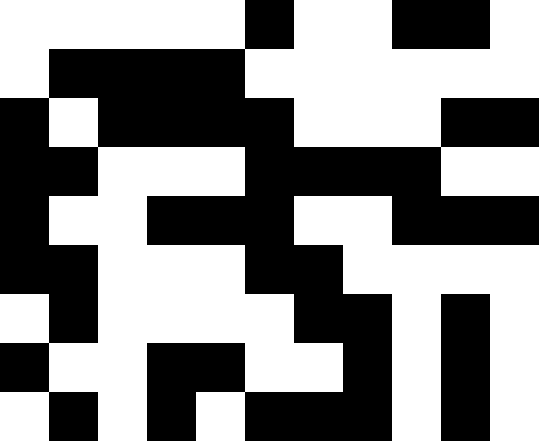[["white", "white", "white", "white", "white", "black", "white", "white", "black", "black", "white"], ["white", "black", "black", "black", "black", "white", "white", "white", "white", "white", "white"], ["black", "white", "black", "black", "black", "black", "white", "white", "white", "black", "black"], ["black", "black", "white", "white", "white", "black", "black", "black", "black", "white", "white"], ["black", "white", "white", "black", "black", "black", "white", "white", "black", "black", "black"], ["black", "black", "white", "white", "white", "black", "black", "white", "white", "white", "white"], ["white", "black", "white", "white", "white", "white", "black", "black", "white", "black", "white"], ["black", "white", "white", "black", "black", "white", "white", "black", "white", "black", "white"], ["white", "black", "white", "black", "white", "black", "black", "black", "white", "black", "white"]]